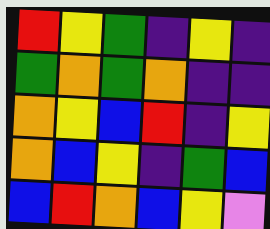[["red", "yellow", "green", "indigo", "yellow", "indigo"], ["green", "orange", "green", "orange", "indigo", "indigo"], ["orange", "yellow", "blue", "red", "indigo", "yellow"], ["orange", "blue", "yellow", "indigo", "green", "blue"], ["blue", "red", "orange", "blue", "yellow", "violet"]]